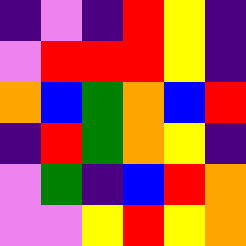[["indigo", "violet", "indigo", "red", "yellow", "indigo"], ["violet", "red", "red", "red", "yellow", "indigo"], ["orange", "blue", "green", "orange", "blue", "red"], ["indigo", "red", "green", "orange", "yellow", "indigo"], ["violet", "green", "indigo", "blue", "red", "orange"], ["violet", "violet", "yellow", "red", "yellow", "orange"]]